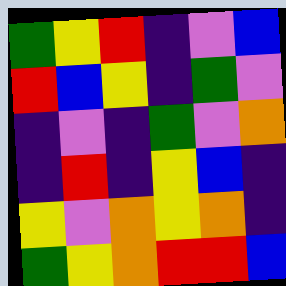[["green", "yellow", "red", "indigo", "violet", "blue"], ["red", "blue", "yellow", "indigo", "green", "violet"], ["indigo", "violet", "indigo", "green", "violet", "orange"], ["indigo", "red", "indigo", "yellow", "blue", "indigo"], ["yellow", "violet", "orange", "yellow", "orange", "indigo"], ["green", "yellow", "orange", "red", "red", "blue"]]